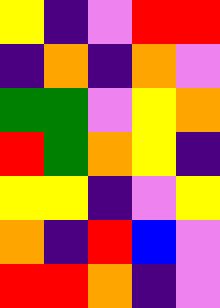[["yellow", "indigo", "violet", "red", "red"], ["indigo", "orange", "indigo", "orange", "violet"], ["green", "green", "violet", "yellow", "orange"], ["red", "green", "orange", "yellow", "indigo"], ["yellow", "yellow", "indigo", "violet", "yellow"], ["orange", "indigo", "red", "blue", "violet"], ["red", "red", "orange", "indigo", "violet"]]